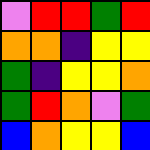[["violet", "red", "red", "green", "red"], ["orange", "orange", "indigo", "yellow", "yellow"], ["green", "indigo", "yellow", "yellow", "orange"], ["green", "red", "orange", "violet", "green"], ["blue", "orange", "yellow", "yellow", "blue"]]